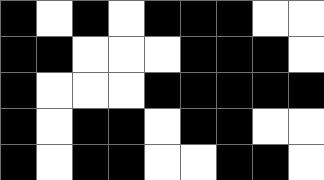[["black", "white", "black", "white", "black", "black", "black", "white", "white"], ["black", "black", "white", "white", "white", "black", "black", "black", "white"], ["black", "white", "white", "white", "black", "black", "black", "black", "black"], ["black", "white", "black", "black", "white", "black", "black", "white", "white"], ["black", "white", "black", "black", "white", "white", "black", "black", "white"]]